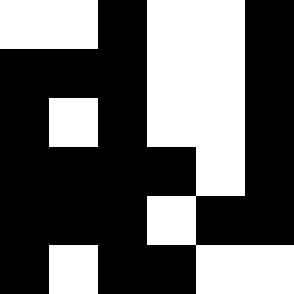[["white", "white", "black", "white", "white", "black"], ["black", "black", "black", "white", "white", "black"], ["black", "white", "black", "white", "white", "black"], ["black", "black", "black", "black", "white", "black"], ["black", "black", "black", "white", "black", "black"], ["black", "white", "black", "black", "white", "white"]]